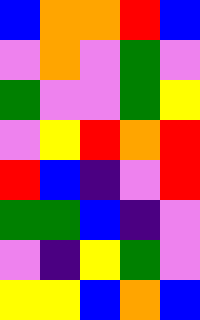[["blue", "orange", "orange", "red", "blue"], ["violet", "orange", "violet", "green", "violet"], ["green", "violet", "violet", "green", "yellow"], ["violet", "yellow", "red", "orange", "red"], ["red", "blue", "indigo", "violet", "red"], ["green", "green", "blue", "indigo", "violet"], ["violet", "indigo", "yellow", "green", "violet"], ["yellow", "yellow", "blue", "orange", "blue"]]